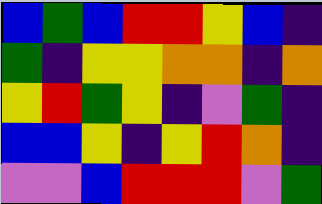[["blue", "green", "blue", "red", "red", "yellow", "blue", "indigo"], ["green", "indigo", "yellow", "yellow", "orange", "orange", "indigo", "orange"], ["yellow", "red", "green", "yellow", "indigo", "violet", "green", "indigo"], ["blue", "blue", "yellow", "indigo", "yellow", "red", "orange", "indigo"], ["violet", "violet", "blue", "red", "red", "red", "violet", "green"]]